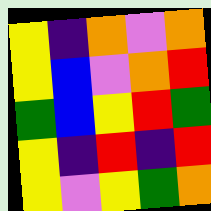[["yellow", "indigo", "orange", "violet", "orange"], ["yellow", "blue", "violet", "orange", "red"], ["green", "blue", "yellow", "red", "green"], ["yellow", "indigo", "red", "indigo", "red"], ["yellow", "violet", "yellow", "green", "orange"]]